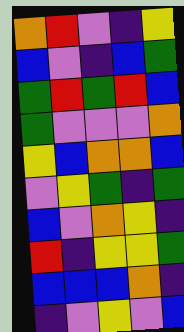[["orange", "red", "violet", "indigo", "yellow"], ["blue", "violet", "indigo", "blue", "green"], ["green", "red", "green", "red", "blue"], ["green", "violet", "violet", "violet", "orange"], ["yellow", "blue", "orange", "orange", "blue"], ["violet", "yellow", "green", "indigo", "green"], ["blue", "violet", "orange", "yellow", "indigo"], ["red", "indigo", "yellow", "yellow", "green"], ["blue", "blue", "blue", "orange", "indigo"], ["indigo", "violet", "yellow", "violet", "blue"]]